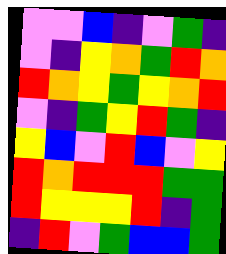[["violet", "violet", "blue", "indigo", "violet", "green", "indigo"], ["violet", "indigo", "yellow", "orange", "green", "red", "orange"], ["red", "orange", "yellow", "green", "yellow", "orange", "red"], ["violet", "indigo", "green", "yellow", "red", "green", "indigo"], ["yellow", "blue", "violet", "red", "blue", "violet", "yellow"], ["red", "orange", "red", "red", "red", "green", "green"], ["red", "yellow", "yellow", "yellow", "red", "indigo", "green"], ["indigo", "red", "violet", "green", "blue", "blue", "green"]]